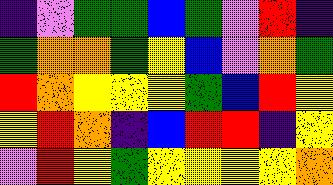[["indigo", "violet", "green", "green", "blue", "green", "violet", "red", "indigo"], ["green", "orange", "orange", "green", "yellow", "blue", "violet", "orange", "green"], ["red", "orange", "yellow", "yellow", "yellow", "green", "blue", "red", "yellow"], ["yellow", "red", "orange", "indigo", "blue", "red", "red", "indigo", "yellow"], ["violet", "red", "yellow", "green", "yellow", "yellow", "yellow", "yellow", "orange"]]